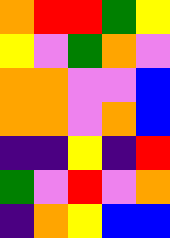[["orange", "red", "red", "green", "yellow"], ["yellow", "violet", "green", "orange", "violet"], ["orange", "orange", "violet", "violet", "blue"], ["orange", "orange", "violet", "orange", "blue"], ["indigo", "indigo", "yellow", "indigo", "red"], ["green", "violet", "red", "violet", "orange"], ["indigo", "orange", "yellow", "blue", "blue"]]